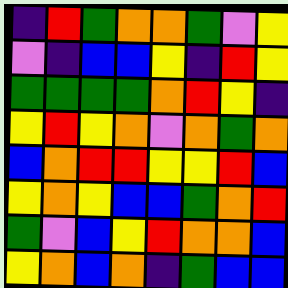[["indigo", "red", "green", "orange", "orange", "green", "violet", "yellow"], ["violet", "indigo", "blue", "blue", "yellow", "indigo", "red", "yellow"], ["green", "green", "green", "green", "orange", "red", "yellow", "indigo"], ["yellow", "red", "yellow", "orange", "violet", "orange", "green", "orange"], ["blue", "orange", "red", "red", "yellow", "yellow", "red", "blue"], ["yellow", "orange", "yellow", "blue", "blue", "green", "orange", "red"], ["green", "violet", "blue", "yellow", "red", "orange", "orange", "blue"], ["yellow", "orange", "blue", "orange", "indigo", "green", "blue", "blue"]]